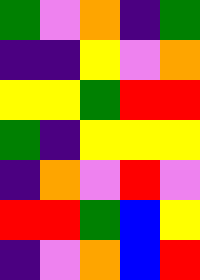[["green", "violet", "orange", "indigo", "green"], ["indigo", "indigo", "yellow", "violet", "orange"], ["yellow", "yellow", "green", "red", "red"], ["green", "indigo", "yellow", "yellow", "yellow"], ["indigo", "orange", "violet", "red", "violet"], ["red", "red", "green", "blue", "yellow"], ["indigo", "violet", "orange", "blue", "red"]]